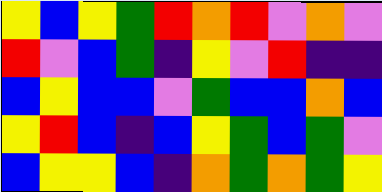[["yellow", "blue", "yellow", "green", "red", "orange", "red", "violet", "orange", "violet"], ["red", "violet", "blue", "green", "indigo", "yellow", "violet", "red", "indigo", "indigo"], ["blue", "yellow", "blue", "blue", "violet", "green", "blue", "blue", "orange", "blue"], ["yellow", "red", "blue", "indigo", "blue", "yellow", "green", "blue", "green", "violet"], ["blue", "yellow", "yellow", "blue", "indigo", "orange", "green", "orange", "green", "yellow"]]